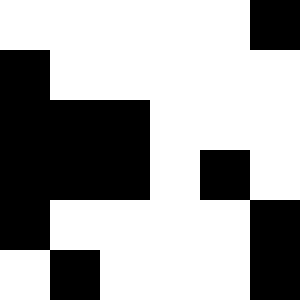[["white", "white", "white", "white", "white", "black"], ["black", "white", "white", "white", "white", "white"], ["black", "black", "black", "white", "white", "white"], ["black", "black", "black", "white", "black", "white"], ["black", "white", "white", "white", "white", "black"], ["white", "black", "white", "white", "white", "black"]]